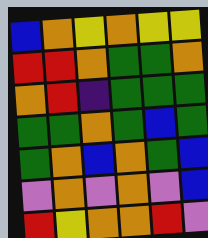[["blue", "orange", "yellow", "orange", "yellow", "yellow"], ["red", "red", "orange", "green", "green", "orange"], ["orange", "red", "indigo", "green", "green", "green"], ["green", "green", "orange", "green", "blue", "green"], ["green", "orange", "blue", "orange", "green", "blue"], ["violet", "orange", "violet", "orange", "violet", "blue"], ["red", "yellow", "orange", "orange", "red", "violet"]]